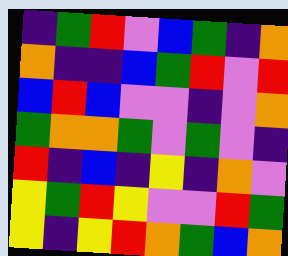[["indigo", "green", "red", "violet", "blue", "green", "indigo", "orange"], ["orange", "indigo", "indigo", "blue", "green", "red", "violet", "red"], ["blue", "red", "blue", "violet", "violet", "indigo", "violet", "orange"], ["green", "orange", "orange", "green", "violet", "green", "violet", "indigo"], ["red", "indigo", "blue", "indigo", "yellow", "indigo", "orange", "violet"], ["yellow", "green", "red", "yellow", "violet", "violet", "red", "green"], ["yellow", "indigo", "yellow", "red", "orange", "green", "blue", "orange"]]